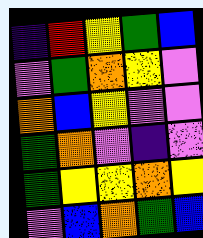[["indigo", "red", "yellow", "green", "blue"], ["violet", "green", "orange", "yellow", "violet"], ["orange", "blue", "yellow", "violet", "violet"], ["green", "orange", "violet", "indigo", "violet"], ["green", "yellow", "yellow", "orange", "yellow"], ["violet", "blue", "orange", "green", "blue"]]